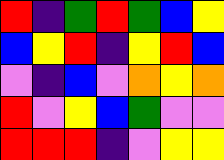[["red", "indigo", "green", "red", "green", "blue", "yellow"], ["blue", "yellow", "red", "indigo", "yellow", "red", "blue"], ["violet", "indigo", "blue", "violet", "orange", "yellow", "orange"], ["red", "violet", "yellow", "blue", "green", "violet", "violet"], ["red", "red", "red", "indigo", "violet", "yellow", "yellow"]]